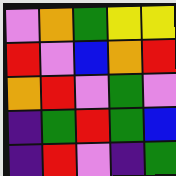[["violet", "orange", "green", "yellow", "yellow"], ["red", "violet", "blue", "orange", "red"], ["orange", "red", "violet", "green", "violet"], ["indigo", "green", "red", "green", "blue"], ["indigo", "red", "violet", "indigo", "green"]]